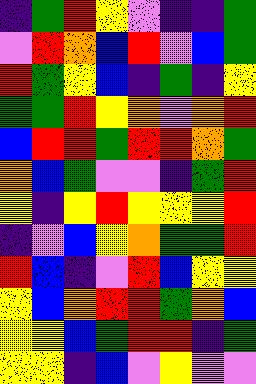[["indigo", "green", "red", "yellow", "violet", "indigo", "indigo", "green"], ["violet", "red", "orange", "blue", "red", "violet", "blue", "green"], ["red", "green", "yellow", "blue", "indigo", "green", "indigo", "yellow"], ["green", "green", "red", "yellow", "orange", "violet", "orange", "red"], ["blue", "red", "red", "green", "red", "red", "orange", "green"], ["orange", "blue", "green", "violet", "violet", "indigo", "green", "red"], ["yellow", "indigo", "yellow", "red", "yellow", "yellow", "yellow", "red"], ["indigo", "violet", "blue", "yellow", "orange", "green", "green", "red"], ["red", "blue", "indigo", "violet", "red", "blue", "yellow", "yellow"], ["yellow", "blue", "orange", "red", "red", "green", "orange", "blue"], ["yellow", "yellow", "blue", "green", "red", "red", "indigo", "green"], ["yellow", "yellow", "indigo", "blue", "violet", "yellow", "violet", "violet"]]